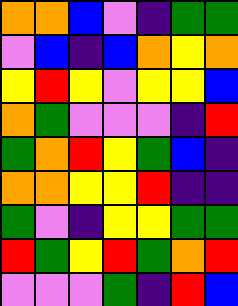[["orange", "orange", "blue", "violet", "indigo", "green", "green"], ["violet", "blue", "indigo", "blue", "orange", "yellow", "orange"], ["yellow", "red", "yellow", "violet", "yellow", "yellow", "blue"], ["orange", "green", "violet", "violet", "violet", "indigo", "red"], ["green", "orange", "red", "yellow", "green", "blue", "indigo"], ["orange", "orange", "yellow", "yellow", "red", "indigo", "indigo"], ["green", "violet", "indigo", "yellow", "yellow", "green", "green"], ["red", "green", "yellow", "red", "green", "orange", "red"], ["violet", "violet", "violet", "green", "indigo", "red", "blue"]]